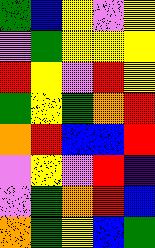[["green", "blue", "yellow", "violet", "yellow"], ["violet", "green", "yellow", "yellow", "yellow"], ["red", "yellow", "violet", "red", "yellow"], ["green", "yellow", "green", "orange", "red"], ["orange", "red", "blue", "blue", "red"], ["violet", "yellow", "violet", "red", "indigo"], ["violet", "green", "orange", "red", "blue"], ["orange", "green", "yellow", "blue", "green"]]